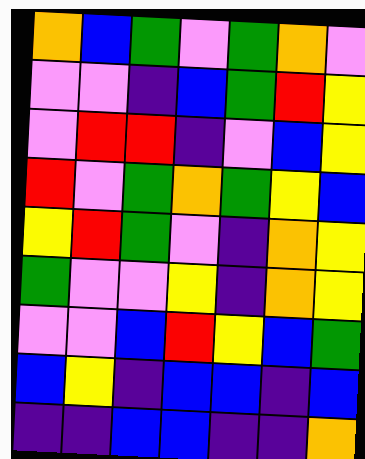[["orange", "blue", "green", "violet", "green", "orange", "violet"], ["violet", "violet", "indigo", "blue", "green", "red", "yellow"], ["violet", "red", "red", "indigo", "violet", "blue", "yellow"], ["red", "violet", "green", "orange", "green", "yellow", "blue"], ["yellow", "red", "green", "violet", "indigo", "orange", "yellow"], ["green", "violet", "violet", "yellow", "indigo", "orange", "yellow"], ["violet", "violet", "blue", "red", "yellow", "blue", "green"], ["blue", "yellow", "indigo", "blue", "blue", "indigo", "blue"], ["indigo", "indigo", "blue", "blue", "indigo", "indigo", "orange"]]